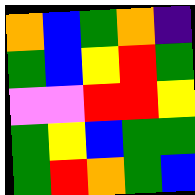[["orange", "blue", "green", "orange", "indigo"], ["green", "blue", "yellow", "red", "green"], ["violet", "violet", "red", "red", "yellow"], ["green", "yellow", "blue", "green", "green"], ["green", "red", "orange", "green", "blue"]]